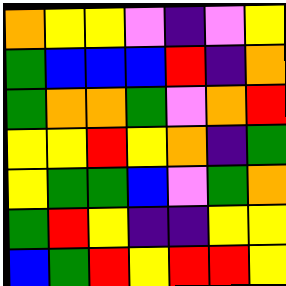[["orange", "yellow", "yellow", "violet", "indigo", "violet", "yellow"], ["green", "blue", "blue", "blue", "red", "indigo", "orange"], ["green", "orange", "orange", "green", "violet", "orange", "red"], ["yellow", "yellow", "red", "yellow", "orange", "indigo", "green"], ["yellow", "green", "green", "blue", "violet", "green", "orange"], ["green", "red", "yellow", "indigo", "indigo", "yellow", "yellow"], ["blue", "green", "red", "yellow", "red", "red", "yellow"]]